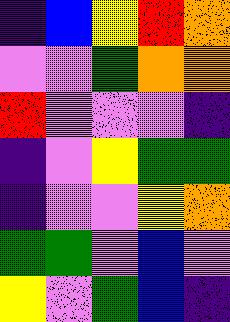[["indigo", "blue", "yellow", "red", "orange"], ["violet", "violet", "green", "orange", "orange"], ["red", "violet", "violet", "violet", "indigo"], ["indigo", "violet", "yellow", "green", "green"], ["indigo", "violet", "violet", "yellow", "orange"], ["green", "green", "violet", "blue", "violet"], ["yellow", "violet", "green", "blue", "indigo"]]